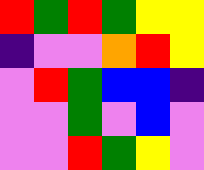[["red", "green", "red", "green", "yellow", "yellow"], ["indigo", "violet", "violet", "orange", "red", "yellow"], ["violet", "red", "green", "blue", "blue", "indigo"], ["violet", "violet", "green", "violet", "blue", "violet"], ["violet", "violet", "red", "green", "yellow", "violet"]]